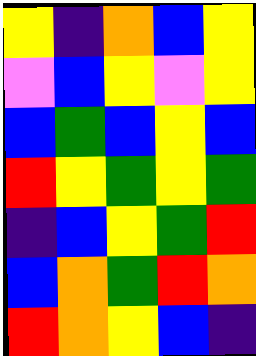[["yellow", "indigo", "orange", "blue", "yellow"], ["violet", "blue", "yellow", "violet", "yellow"], ["blue", "green", "blue", "yellow", "blue"], ["red", "yellow", "green", "yellow", "green"], ["indigo", "blue", "yellow", "green", "red"], ["blue", "orange", "green", "red", "orange"], ["red", "orange", "yellow", "blue", "indigo"]]